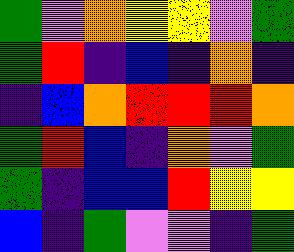[["green", "violet", "orange", "yellow", "yellow", "violet", "green"], ["green", "red", "indigo", "blue", "indigo", "orange", "indigo"], ["indigo", "blue", "orange", "red", "red", "red", "orange"], ["green", "red", "blue", "indigo", "orange", "violet", "green"], ["green", "indigo", "blue", "blue", "red", "yellow", "yellow"], ["blue", "indigo", "green", "violet", "violet", "indigo", "green"]]